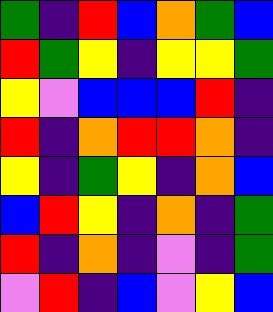[["green", "indigo", "red", "blue", "orange", "green", "blue"], ["red", "green", "yellow", "indigo", "yellow", "yellow", "green"], ["yellow", "violet", "blue", "blue", "blue", "red", "indigo"], ["red", "indigo", "orange", "red", "red", "orange", "indigo"], ["yellow", "indigo", "green", "yellow", "indigo", "orange", "blue"], ["blue", "red", "yellow", "indigo", "orange", "indigo", "green"], ["red", "indigo", "orange", "indigo", "violet", "indigo", "green"], ["violet", "red", "indigo", "blue", "violet", "yellow", "blue"]]